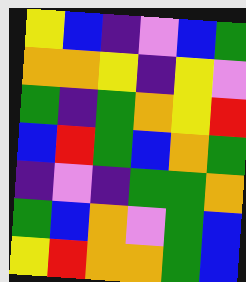[["yellow", "blue", "indigo", "violet", "blue", "green"], ["orange", "orange", "yellow", "indigo", "yellow", "violet"], ["green", "indigo", "green", "orange", "yellow", "red"], ["blue", "red", "green", "blue", "orange", "green"], ["indigo", "violet", "indigo", "green", "green", "orange"], ["green", "blue", "orange", "violet", "green", "blue"], ["yellow", "red", "orange", "orange", "green", "blue"]]